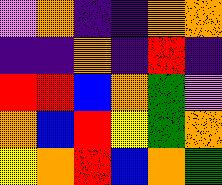[["violet", "orange", "indigo", "indigo", "orange", "orange"], ["indigo", "indigo", "orange", "indigo", "red", "indigo"], ["red", "red", "blue", "orange", "green", "violet"], ["orange", "blue", "red", "yellow", "green", "orange"], ["yellow", "orange", "red", "blue", "orange", "green"]]